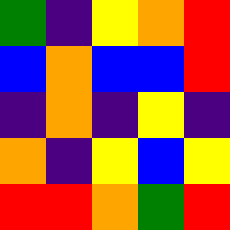[["green", "indigo", "yellow", "orange", "red"], ["blue", "orange", "blue", "blue", "red"], ["indigo", "orange", "indigo", "yellow", "indigo"], ["orange", "indigo", "yellow", "blue", "yellow"], ["red", "red", "orange", "green", "red"]]